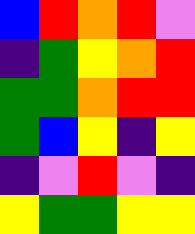[["blue", "red", "orange", "red", "violet"], ["indigo", "green", "yellow", "orange", "red"], ["green", "green", "orange", "red", "red"], ["green", "blue", "yellow", "indigo", "yellow"], ["indigo", "violet", "red", "violet", "indigo"], ["yellow", "green", "green", "yellow", "yellow"]]